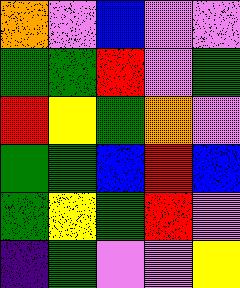[["orange", "violet", "blue", "violet", "violet"], ["green", "green", "red", "violet", "green"], ["red", "yellow", "green", "orange", "violet"], ["green", "green", "blue", "red", "blue"], ["green", "yellow", "green", "red", "violet"], ["indigo", "green", "violet", "violet", "yellow"]]